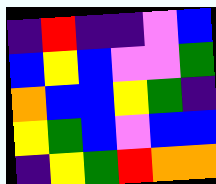[["indigo", "red", "indigo", "indigo", "violet", "blue"], ["blue", "yellow", "blue", "violet", "violet", "green"], ["orange", "blue", "blue", "yellow", "green", "indigo"], ["yellow", "green", "blue", "violet", "blue", "blue"], ["indigo", "yellow", "green", "red", "orange", "orange"]]